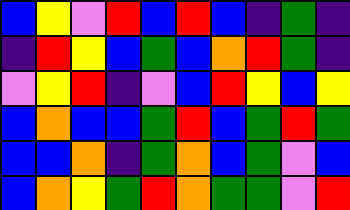[["blue", "yellow", "violet", "red", "blue", "red", "blue", "indigo", "green", "indigo"], ["indigo", "red", "yellow", "blue", "green", "blue", "orange", "red", "green", "indigo"], ["violet", "yellow", "red", "indigo", "violet", "blue", "red", "yellow", "blue", "yellow"], ["blue", "orange", "blue", "blue", "green", "red", "blue", "green", "red", "green"], ["blue", "blue", "orange", "indigo", "green", "orange", "blue", "green", "violet", "blue"], ["blue", "orange", "yellow", "green", "red", "orange", "green", "green", "violet", "red"]]